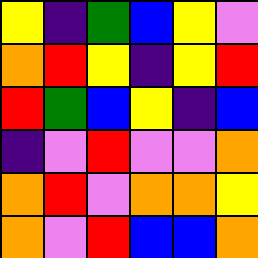[["yellow", "indigo", "green", "blue", "yellow", "violet"], ["orange", "red", "yellow", "indigo", "yellow", "red"], ["red", "green", "blue", "yellow", "indigo", "blue"], ["indigo", "violet", "red", "violet", "violet", "orange"], ["orange", "red", "violet", "orange", "orange", "yellow"], ["orange", "violet", "red", "blue", "blue", "orange"]]